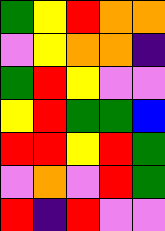[["green", "yellow", "red", "orange", "orange"], ["violet", "yellow", "orange", "orange", "indigo"], ["green", "red", "yellow", "violet", "violet"], ["yellow", "red", "green", "green", "blue"], ["red", "red", "yellow", "red", "green"], ["violet", "orange", "violet", "red", "green"], ["red", "indigo", "red", "violet", "violet"]]